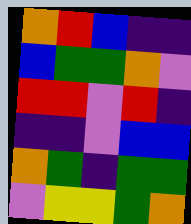[["orange", "red", "blue", "indigo", "indigo"], ["blue", "green", "green", "orange", "violet"], ["red", "red", "violet", "red", "indigo"], ["indigo", "indigo", "violet", "blue", "blue"], ["orange", "green", "indigo", "green", "green"], ["violet", "yellow", "yellow", "green", "orange"]]